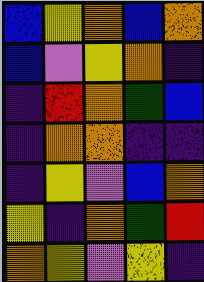[["blue", "yellow", "orange", "blue", "orange"], ["blue", "violet", "yellow", "orange", "indigo"], ["indigo", "red", "orange", "green", "blue"], ["indigo", "orange", "orange", "indigo", "indigo"], ["indigo", "yellow", "violet", "blue", "orange"], ["yellow", "indigo", "orange", "green", "red"], ["orange", "yellow", "violet", "yellow", "indigo"]]